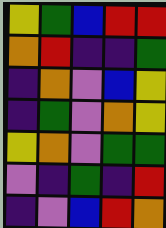[["yellow", "green", "blue", "red", "red"], ["orange", "red", "indigo", "indigo", "green"], ["indigo", "orange", "violet", "blue", "yellow"], ["indigo", "green", "violet", "orange", "yellow"], ["yellow", "orange", "violet", "green", "green"], ["violet", "indigo", "green", "indigo", "red"], ["indigo", "violet", "blue", "red", "orange"]]